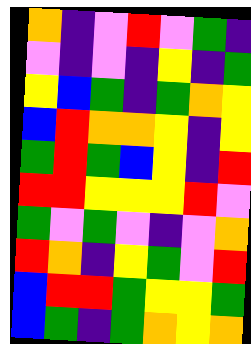[["orange", "indigo", "violet", "red", "violet", "green", "indigo"], ["violet", "indigo", "violet", "indigo", "yellow", "indigo", "green"], ["yellow", "blue", "green", "indigo", "green", "orange", "yellow"], ["blue", "red", "orange", "orange", "yellow", "indigo", "yellow"], ["green", "red", "green", "blue", "yellow", "indigo", "red"], ["red", "red", "yellow", "yellow", "yellow", "red", "violet"], ["green", "violet", "green", "violet", "indigo", "violet", "orange"], ["red", "orange", "indigo", "yellow", "green", "violet", "red"], ["blue", "red", "red", "green", "yellow", "yellow", "green"], ["blue", "green", "indigo", "green", "orange", "yellow", "orange"]]